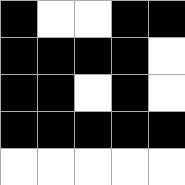[["black", "white", "white", "black", "black"], ["black", "black", "black", "black", "white"], ["black", "black", "white", "black", "white"], ["black", "black", "black", "black", "black"], ["white", "white", "white", "white", "white"]]